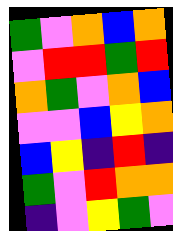[["green", "violet", "orange", "blue", "orange"], ["violet", "red", "red", "green", "red"], ["orange", "green", "violet", "orange", "blue"], ["violet", "violet", "blue", "yellow", "orange"], ["blue", "yellow", "indigo", "red", "indigo"], ["green", "violet", "red", "orange", "orange"], ["indigo", "violet", "yellow", "green", "violet"]]